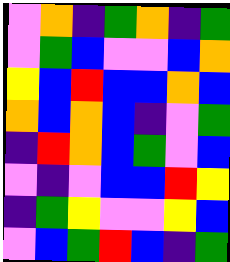[["violet", "orange", "indigo", "green", "orange", "indigo", "green"], ["violet", "green", "blue", "violet", "violet", "blue", "orange"], ["yellow", "blue", "red", "blue", "blue", "orange", "blue"], ["orange", "blue", "orange", "blue", "indigo", "violet", "green"], ["indigo", "red", "orange", "blue", "green", "violet", "blue"], ["violet", "indigo", "violet", "blue", "blue", "red", "yellow"], ["indigo", "green", "yellow", "violet", "violet", "yellow", "blue"], ["violet", "blue", "green", "red", "blue", "indigo", "green"]]